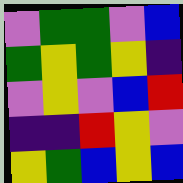[["violet", "green", "green", "violet", "blue"], ["green", "yellow", "green", "yellow", "indigo"], ["violet", "yellow", "violet", "blue", "red"], ["indigo", "indigo", "red", "yellow", "violet"], ["yellow", "green", "blue", "yellow", "blue"]]